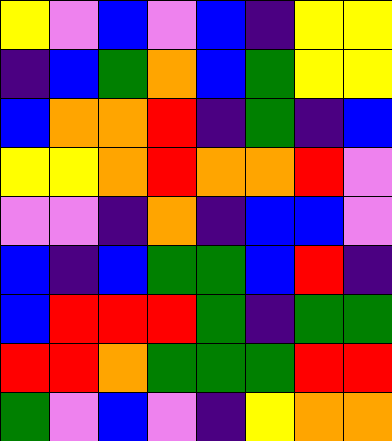[["yellow", "violet", "blue", "violet", "blue", "indigo", "yellow", "yellow"], ["indigo", "blue", "green", "orange", "blue", "green", "yellow", "yellow"], ["blue", "orange", "orange", "red", "indigo", "green", "indigo", "blue"], ["yellow", "yellow", "orange", "red", "orange", "orange", "red", "violet"], ["violet", "violet", "indigo", "orange", "indigo", "blue", "blue", "violet"], ["blue", "indigo", "blue", "green", "green", "blue", "red", "indigo"], ["blue", "red", "red", "red", "green", "indigo", "green", "green"], ["red", "red", "orange", "green", "green", "green", "red", "red"], ["green", "violet", "blue", "violet", "indigo", "yellow", "orange", "orange"]]